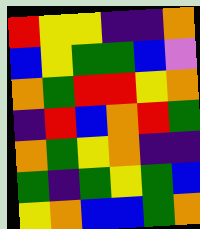[["red", "yellow", "yellow", "indigo", "indigo", "orange"], ["blue", "yellow", "green", "green", "blue", "violet"], ["orange", "green", "red", "red", "yellow", "orange"], ["indigo", "red", "blue", "orange", "red", "green"], ["orange", "green", "yellow", "orange", "indigo", "indigo"], ["green", "indigo", "green", "yellow", "green", "blue"], ["yellow", "orange", "blue", "blue", "green", "orange"]]